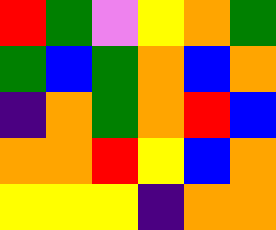[["red", "green", "violet", "yellow", "orange", "green"], ["green", "blue", "green", "orange", "blue", "orange"], ["indigo", "orange", "green", "orange", "red", "blue"], ["orange", "orange", "red", "yellow", "blue", "orange"], ["yellow", "yellow", "yellow", "indigo", "orange", "orange"]]